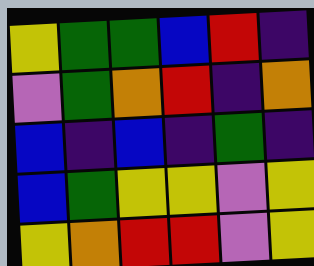[["yellow", "green", "green", "blue", "red", "indigo"], ["violet", "green", "orange", "red", "indigo", "orange"], ["blue", "indigo", "blue", "indigo", "green", "indigo"], ["blue", "green", "yellow", "yellow", "violet", "yellow"], ["yellow", "orange", "red", "red", "violet", "yellow"]]